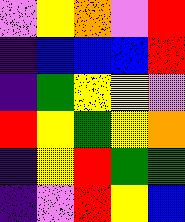[["violet", "yellow", "orange", "violet", "red"], ["indigo", "blue", "blue", "blue", "red"], ["indigo", "green", "yellow", "yellow", "violet"], ["red", "yellow", "green", "yellow", "orange"], ["indigo", "yellow", "red", "green", "green"], ["indigo", "violet", "red", "yellow", "blue"]]